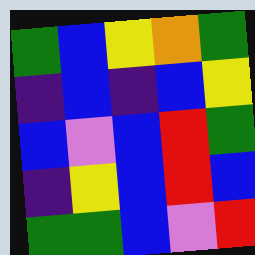[["green", "blue", "yellow", "orange", "green"], ["indigo", "blue", "indigo", "blue", "yellow"], ["blue", "violet", "blue", "red", "green"], ["indigo", "yellow", "blue", "red", "blue"], ["green", "green", "blue", "violet", "red"]]